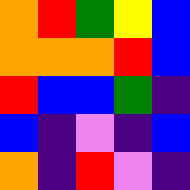[["orange", "red", "green", "yellow", "blue"], ["orange", "orange", "orange", "red", "blue"], ["red", "blue", "blue", "green", "indigo"], ["blue", "indigo", "violet", "indigo", "blue"], ["orange", "indigo", "red", "violet", "indigo"]]